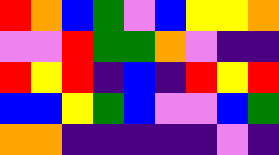[["red", "orange", "blue", "green", "violet", "blue", "yellow", "yellow", "orange"], ["violet", "violet", "red", "green", "green", "orange", "violet", "indigo", "indigo"], ["red", "yellow", "red", "indigo", "blue", "indigo", "red", "yellow", "red"], ["blue", "blue", "yellow", "green", "blue", "violet", "violet", "blue", "green"], ["orange", "orange", "indigo", "indigo", "indigo", "indigo", "indigo", "violet", "indigo"]]